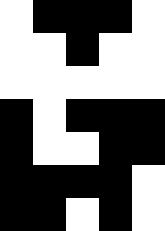[["white", "black", "black", "black", "white"], ["white", "white", "black", "white", "white"], ["white", "white", "white", "white", "white"], ["black", "white", "black", "black", "black"], ["black", "white", "white", "black", "black"], ["black", "black", "black", "black", "white"], ["black", "black", "white", "black", "white"]]